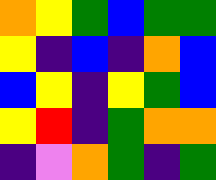[["orange", "yellow", "green", "blue", "green", "green"], ["yellow", "indigo", "blue", "indigo", "orange", "blue"], ["blue", "yellow", "indigo", "yellow", "green", "blue"], ["yellow", "red", "indigo", "green", "orange", "orange"], ["indigo", "violet", "orange", "green", "indigo", "green"]]